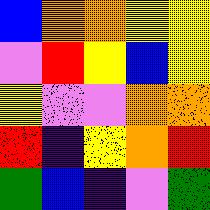[["blue", "orange", "orange", "yellow", "yellow"], ["violet", "red", "yellow", "blue", "yellow"], ["yellow", "violet", "violet", "orange", "orange"], ["red", "indigo", "yellow", "orange", "red"], ["green", "blue", "indigo", "violet", "green"]]